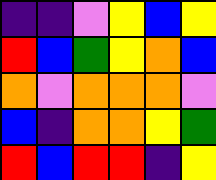[["indigo", "indigo", "violet", "yellow", "blue", "yellow"], ["red", "blue", "green", "yellow", "orange", "blue"], ["orange", "violet", "orange", "orange", "orange", "violet"], ["blue", "indigo", "orange", "orange", "yellow", "green"], ["red", "blue", "red", "red", "indigo", "yellow"]]